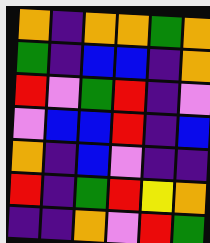[["orange", "indigo", "orange", "orange", "green", "orange"], ["green", "indigo", "blue", "blue", "indigo", "orange"], ["red", "violet", "green", "red", "indigo", "violet"], ["violet", "blue", "blue", "red", "indigo", "blue"], ["orange", "indigo", "blue", "violet", "indigo", "indigo"], ["red", "indigo", "green", "red", "yellow", "orange"], ["indigo", "indigo", "orange", "violet", "red", "green"]]